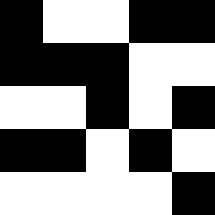[["black", "white", "white", "black", "black"], ["black", "black", "black", "white", "white"], ["white", "white", "black", "white", "black"], ["black", "black", "white", "black", "white"], ["white", "white", "white", "white", "black"]]